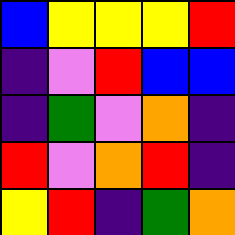[["blue", "yellow", "yellow", "yellow", "red"], ["indigo", "violet", "red", "blue", "blue"], ["indigo", "green", "violet", "orange", "indigo"], ["red", "violet", "orange", "red", "indigo"], ["yellow", "red", "indigo", "green", "orange"]]